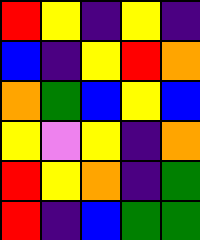[["red", "yellow", "indigo", "yellow", "indigo"], ["blue", "indigo", "yellow", "red", "orange"], ["orange", "green", "blue", "yellow", "blue"], ["yellow", "violet", "yellow", "indigo", "orange"], ["red", "yellow", "orange", "indigo", "green"], ["red", "indigo", "blue", "green", "green"]]